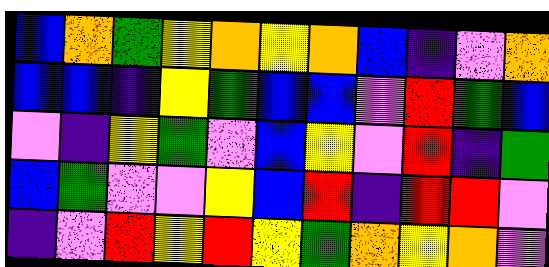[["blue", "orange", "green", "yellow", "orange", "yellow", "orange", "blue", "indigo", "violet", "orange"], ["blue", "blue", "indigo", "yellow", "green", "blue", "blue", "violet", "red", "green", "blue"], ["violet", "indigo", "yellow", "green", "violet", "blue", "yellow", "violet", "red", "indigo", "green"], ["blue", "green", "violet", "violet", "yellow", "blue", "red", "indigo", "red", "red", "violet"], ["indigo", "violet", "red", "yellow", "red", "yellow", "green", "orange", "yellow", "orange", "violet"]]